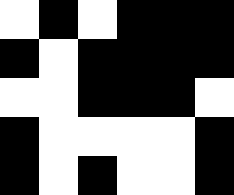[["white", "black", "white", "black", "black", "black"], ["black", "white", "black", "black", "black", "black"], ["white", "white", "black", "black", "black", "white"], ["black", "white", "white", "white", "white", "black"], ["black", "white", "black", "white", "white", "black"]]